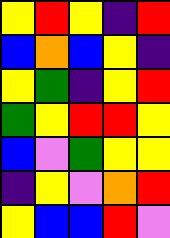[["yellow", "red", "yellow", "indigo", "red"], ["blue", "orange", "blue", "yellow", "indigo"], ["yellow", "green", "indigo", "yellow", "red"], ["green", "yellow", "red", "red", "yellow"], ["blue", "violet", "green", "yellow", "yellow"], ["indigo", "yellow", "violet", "orange", "red"], ["yellow", "blue", "blue", "red", "violet"]]